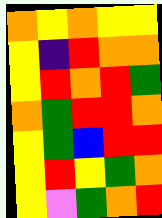[["orange", "yellow", "orange", "yellow", "yellow"], ["yellow", "indigo", "red", "orange", "orange"], ["yellow", "red", "orange", "red", "green"], ["orange", "green", "red", "red", "orange"], ["yellow", "green", "blue", "red", "red"], ["yellow", "red", "yellow", "green", "orange"], ["yellow", "violet", "green", "orange", "red"]]